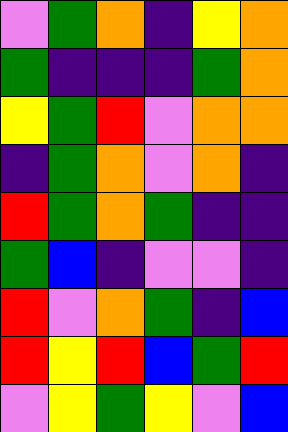[["violet", "green", "orange", "indigo", "yellow", "orange"], ["green", "indigo", "indigo", "indigo", "green", "orange"], ["yellow", "green", "red", "violet", "orange", "orange"], ["indigo", "green", "orange", "violet", "orange", "indigo"], ["red", "green", "orange", "green", "indigo", "indigo"], ["green", "blue", "indigo", "violet", "violet", "indigo"], ["red", "violet", "orange", "green", "indigo", "blue"], ["red", "yellow", "red", "blue", "green", "red"], ["violet", "yellow", "green", "yellow", "violet", "blue"]]